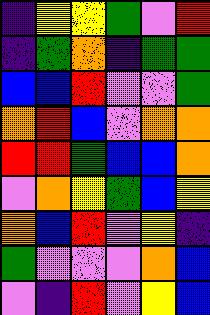[["indigo", "yellow", "yellow", "green", "violet", "red"], ["indigo", "green", "orange", "indigo", "green", "green"], ["blue", "blue", "red", "violet", "violet", "green"], ["orange", "red", "blue", "violet", "orange", "orange"], ["red", "red", "green", "blue", "blue", "orange"], ["violet", "orange", "yellow", "green", "blue", "yellow"], ["orange", "blue", "red", "violet", "yellow", "indigo"], ["green", "violet", "violet", "violet", "orange", "blue"], ["violet", "indigo", "red", "violet", "yellow", "blue"]]